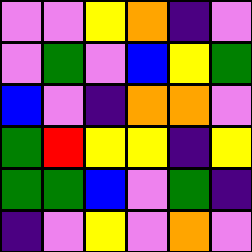[["violet", "violet", "yellow", "orange", "indigo", "violet"], ["violet", "green", "violet", "blue", "yellow", "green"], ["blue", "violet", "indigo", "orange", "orange", "violet"], ["green", "red", "yellow", "yellow", "indigo", "yellow"], ["green", "green", "blue", "violet", "green", "indigo"], ["indigo", "violet", "yellow", "violet", "orange", "violet"]]